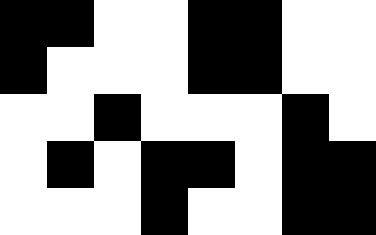[["black", "black", "white", "white", "black", "black", "white", "white"], ["black", "white", "white", "white", "black", "black", "white", "white"], ["white", "white", "black", "white", "white", "white", "black", "white"], ["white", "black", "white", "black", "black", "white", "black", "black"], ["white", "white", "white", "black", "white", "white", "black", "black"]]